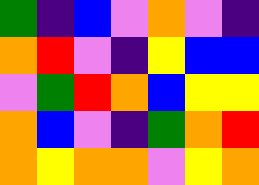[["green", "indigo", "blue", "violet", "orange", "violet", "indigo"], ["orange", "red", "violet", "indigo", "yellow", "blue", "blue"], ["violet", "green", "red", "orange", "blue", "yellow", "yellow"], ["orange", "blue", "violet", "indigo", "green", "orange", "red"], ["orange", "yellow", "orange", "orange", "violet", "yellow", "orange"]]